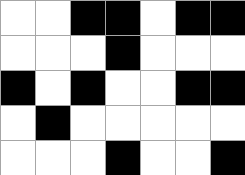[["white", "white", "black", "black", "white", "black", "black"], ["white", "white", "white", "black", "white", "white", "white"], ["black", "white", "black", "white", "white", "black", "black"], ["white", "black", "white", "white", "white", "white", "white"], ["white", "white", "white", "black", "white", "white", "black"]]